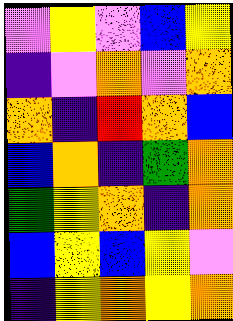[["violet", "yellow", "violet", "blue", "yellow"], ["indigo", "violet", "orange", "violet", "orange"], ["orange", "indigo", "red", "orange", "blue"], ["blue", "orange", "indigo", "green", "orange"], ["green", "yellow", "orange", "indigo", "orange"], ["blue", "yellow", "blue", "yellow", "violet"], ["indigo", "yellow", "orange", "yellow", "orange"]]